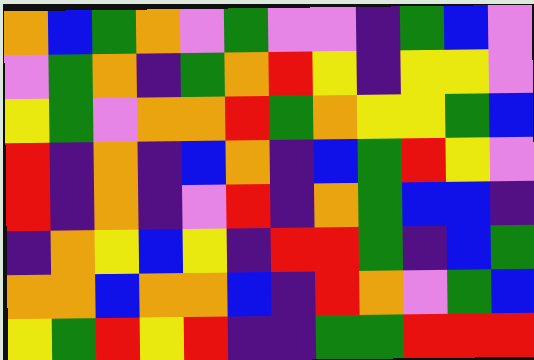[["orange", "blue", "green", "orange", "violet", "green", "violet", "violet", "indigo", "green", "blue", "violet"], ["violet", "green", "orange", "indigo", "green", "orange", "red", "yellow", "indigo", "yellow", "yellow", "violet"], ["yellow", "green", "violet", "orange", "orange", "red", "green", "orange", "yellow", "yellow", "green", "blue"], ["red", "indigo", "orange", "indigo", "blue", "orange", "indigo", "blue", "green", "red", "yellow", "violet"], ["red", "indigo", "orange", "indigo", "violet", "red", "indigo", "orange", "green", "blue", "blue", "indigo"], ["indigo", "orange", "yellow", "blue", "yellow", "indigo", "red", "red", "green", "indigo", "blue", "green"], ["orange", "orange", "blue", "orange", "orange", "blue", "indigo", "red", "orange", "violet", "green", "blue"], ["yellow", "green", "red", "yellow", "red", "indigo", "indigo", "green", "green", "red", "red", "red"]]